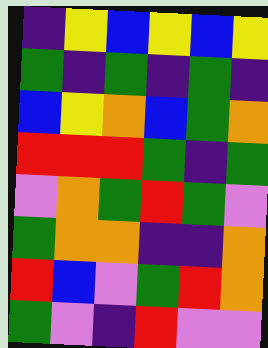[["indigo", "yellow", "blue", "yellow", "blue", "yellow"], ["green", "indigo", "green", "indigo", "green", "indigo"], ["blue", "yellow", "orange", "blue", "green", "orange"], ["red", "red", "red", "green", "indigo", "green"], ["violet", "orange", "green", "red", "green", "violet"], ["green", "orange", "orange", "indigo", "indigo", "orange"], ["red", "blue", "violet", "green", "red", "orange"], ["green", "violet", "indigo", "red", "violet", "violet"]]